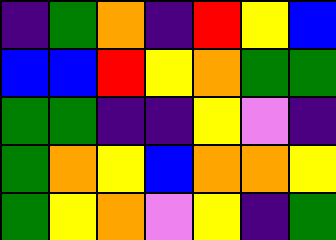[["indigo", "green", "orange", "indigo", "red", "yellow", "blue"], ["blue", "blue", "red", "yellow", "orange", "green", "green"], ["green", "green", "indigo", "indigo", "yellow", "violet", "indigo"], ["green", "orange", "yellow", "blue", "orange", "orange", "yellow"], ["green", "yellow", "orange", "violet", "yellow", "indigo", "green"]]